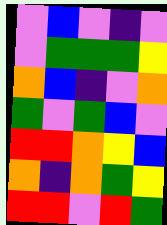[["violet", "blue", "violet", "indigo", "violet"], ["violet", "green", "green", "green", "yellow"], ["orange", "blue", "indigo", "violet", "orange"], ["green", "violet", "green", "blue", "violet"], ["red", "red", "orange", "yellow", "blue"], ["orange", "indigo", "orange", "green", "yellow"], ["red", "red", "violet", "red", "green"]]